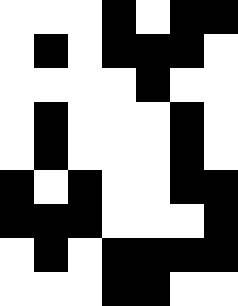[["white", "white", "white", "black", "white", "black", "black"], ["white", "black", "white", "black", "black", "black", "white"], ["white", "white", "white", "white", "black", "white", "white"], ["white", "black", "white", "white", "white", "black", "white"], ["white", "black", "white", "white", "white", "black", "white"], ["black", "white", "black", "white", "white", "black", "black"], ["black", "black", "black", "white", "white", "white", "black"], ["white", "black", "white", "black", "black", "black", "black"], ["white", "white", "white", "black", "black", "white", "white"]]